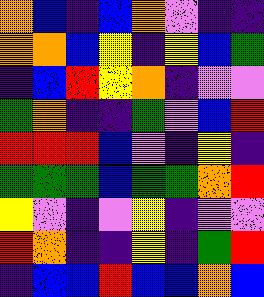[["orange", "blue", "indigo", "blue", "orange", "violet", "indigo", "indigo"], ["orange", "orange", "blue", "yellow", "indigo", "yellow", "blue", "green"], ["indigo", "blue", "red", "yellow", "orange", "indigo", "violet", "violet"], ["green", "orange", "indigo", "indigo", "green", "violet", "blue", "red"], ["red", "red", "red", "blue", "violet", "indigo", "yellow", "indigo"], ["green", "green", "green", "blue", "green", "green", "orange", "red"], ["yellow", "violet", "indigo", "violet", "yellow", "indigo", "violet", "violet"], ["red", "orange", "indigo", "indigo", "yellow", "indigo", "green", "red"], ["indigo", "blue", "blue", "red", "blue", "blue", "orange", "blue"]]